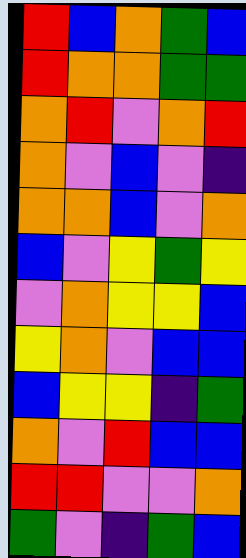[["red", "blue", "orange", "green", "blue"], ["red", "orange", "orange", "green", "green"], ["orange", "red", "violet", "orange", "red"], ["orange", "violet", "blue", "violet", "indigo"], ["orange", "orange", "blue", "violet", "orange"], ["blue", "violet", "yellow", "green", "yellow"], ["violet", "orange", "yellow", "yellow", "blue"], ["yellow", "orange", "violet", "blue", "blue"], ["blue", "yellow", "yellow", "indigo", "green"], ["orange", "violet", "red", "blue", "blue"], ["red", "red", "violet", "violet", "orange"], ["green", "violet", "indigo", "green", "blue"]]